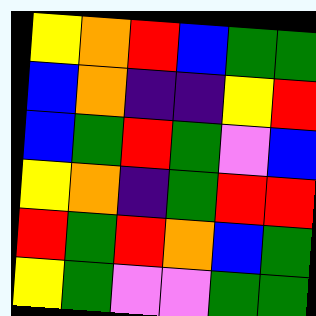[["yellow", "orange", "red", "blue", "green", "green"], ["blue", "orange", "indigo", "indigo", "yellow", "red"], ["blue", "green", "red", "green", "violet", "blue"], ["yellow", "orange", "indigo", "green", "red", "red"], ["red", "green", "red", "orange", "blue", "green"], ["yellow", "green", "violet", "violet", "green", "green"]]